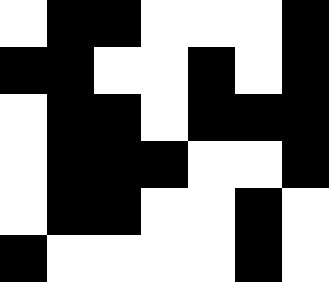[["white", "black", "black", "white", "white", "white", "black"], ["black", "black", "white", "white", "black", "white", "black"], ["white", "black", "black", "white", "black", "black", "black"], ["white", "black", "black", "black", "white", "white", "black"], ["white", "black", "black", "white", "white", "black", "white"], ["black", "white", "white", "white", "white", "black", "white"]]